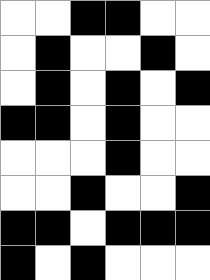[["white", "white", "black", "black", "white", "white"], ["white", "black", "white", "white", "black", "white"], ["white", "black", "white", "black", "white", "black"], ["black", "black", "white", "black", "white", "white"], ["white", "white", "white", "black", "white", "white"], ["white", "white", "black", "white", "white", "black"], ["black", "black", "white", "black", "black", "black"], ["black", "white", "black", "white", "white", "white"]]